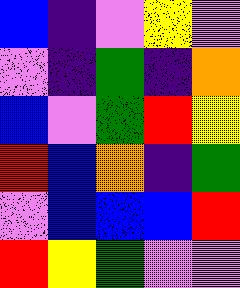[["blue", "indigo", "violet", "yellow", "violet"], ["violet", "indigo", "green", "indigo", "orange"], ["blue", "violet", "green", "red", "yellow"], ["red", "blue", "orange", "indigo", "green"], ["violet", "blue", "blue", "blue", "red"], ["red", "yellow", "green", "violet", "violet"]]